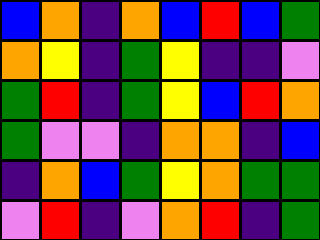[["blue", "orange", "indigo", "orange", "blue", "red", "blue", "green"], ["orange", "yellow", "indigo", "green", "yellow", "indigo", "indigo", "violet"], ["green", "red", "indigo", "green", "yellow", "blue", "red", "orange"], ["green", "violet", "violet", "indigo", "orange", "orange", "indigo", "blue"], ["indigo", "orange", "blue", "green", "yellow", "orange", "green", "green"], ["violet", "red", "indigo", "violet", "orange", "red", "indigo", "green"]]